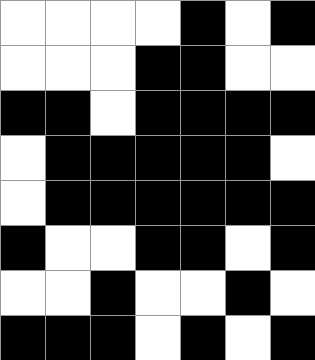[["white", "white", "white", "white", "black", "white", "black"], ["white", "white", "white", "black", "black", "white", "white"], ["black", "black", "white", "black", "black", "black", "black"], ["white", "black", "black", "black", "black", "black", "white"], ["white", "black", "black", "black", "black", "black", "black"], ["black", "white", "white", "black", "black", "white", "black"], ["white", "white", "black", "white", "white", "black", "white"], ["black", "black", "black", "white", "black", "white", "black"]]